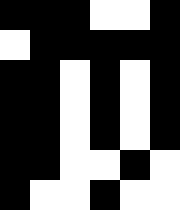[["black", "black", "black", "white", "white", "black"], ["white", "black", "black", "black", "black", "black"], ["black", "black", "white", "black", "white", "black"], ["black", "black", "white", "black", "white", "black"], ["black", "black", "white", "black", "white", "black"], ["black", "black", "white", "white", "black", "white"], ["black", "white", "white", "black", "white", "white"]]